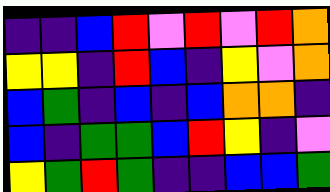[["indigo", "indigo", "blue", "red", "violet", "red", "violet", "red", "orange"], ["yellow", "yellow", "indigo", "red", "blue", "indigo", "yellow", "violet", "orange"], ["blue", "green", "indigo", "blue", "indigo", "blue", "orange", "orange", "indigo"], ["blue", "indigo", "green", "green", "blue", "red", "yellow", "indigo", "violet"], ["yellow", "green", "red", "green", "indigo", "indigo", "blue", "blue", "green"]]